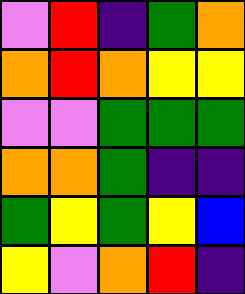[["violet", "red", "indigo", "green", "orange"], ["orange", "red", "orange", "yellow", "yellow"], ["violet", "violet", "green", "green", "green"], ["orange", "orange", "green", "indigo", "indigo"], ["green", "yellow", "green", "yellow", "blue"], ["yellow", "violet", "orange", "red", "indigo"]]